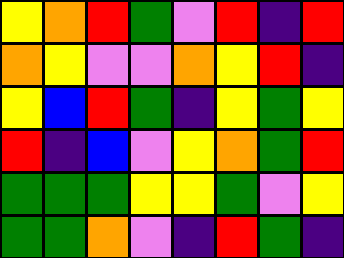[["yellow", "orange", "red", "green", "violet", "red", "indigo", "red"], ["orange", "yellow", "violet", "violet", "orange", "yellow", "red", "indigo"], ["yellow", "blue", "red", "green", "indigo", "yellow", "green", "yellow"], ["red", "indigo", "blue", "violet", "yellow", "orange", "green", "red"], ["green", "green", "green", "yellow", "yellow", "green", "violet", "yellow"], ["green", "green", "orange", "violet", "indigo", "red", "green", "indigo"]]